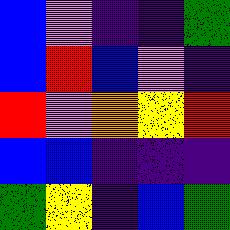[["blue", "violet", "indigo", "indigo", "green"], ["blue", "red", "blue", "violet", "indigo"], ["red", "violet", "orange", "yellow", "red"], ["blue", "blue", "indigo", "indigo", "indigo"], ["green", "yellow", "indigo", "blue", "green"]]